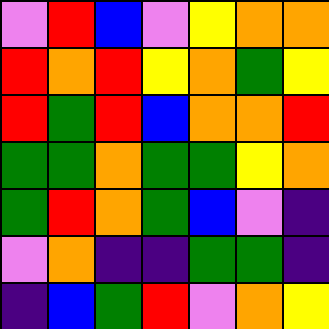[["violet", "red", "blue", "violet", "yellow", "orange", "orange"], ["red", "orange", "red", "yellow", "orange", "green", "yellow"], ["red", "green", "red", "blue", "orange", "orange", "red"], ["green", "green", "orange", "green", "green", "yellow", "orange"], ["green", "red", "orange", "green", "blue", "violet", "indigo"], ["violet", "orange", "indigo", "indigo", "green", "green", "indigo"], ["indigo", "blue", "green", "red", "violet", "orange", "yellow"]]